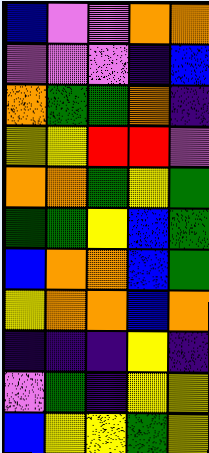[["blue", "violet", "violet", "orange", "orange"], ["violet", "violet", "violet", "indigo", "blue"], ["orange", "green", "green", "orange", "indigo"], ["yellow", "yellow", "red", "red", "violet"], ["orange", "orange", "green", "yellow", "green"], ["green", "green", "yellow", "blue", "green"], ["blue", "orange", "orange", "blue", "green"], ["yellow", "orange", "orange", "blue", "orange"], ["indigo", "indigo", "indigo", "yellow", "indigo"], ["violet", "green", "indigo", "yellow", "yellow"], ["blue", "yellow", "yellow", "green", "yellow"]]